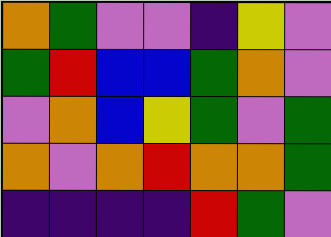[["orange", "green", "violet", "violet", "indigo", "yellow", "violet"], ["green", "red", "blue", "blue", "green", "orange", "violet"], ["violet", "orange", "blue", "yellow", "green", "violet", "green"], ["orange", "violet", "orange", "red", "orange", "orange", "green"], ["indigo", "indigo", "indigo", "indigo", "red", "green", "violet"]]